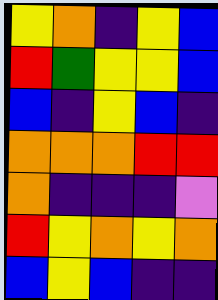[["yellow", "orange", "indigo", "yellow", "blue"], ["red", "green", "yellow", "yellow", "blue"], ["blue", "indigo", "yellow", "blue", "indigo"], ["orange", "orange", "orange", "red", "red"], ["orange", "indigo", "indigo", "indigo", "violet"], ["red", "yellow", "orange", "yellow", "orange"], ["blue", "yellow", "blue", "indigo", "indigo"]]